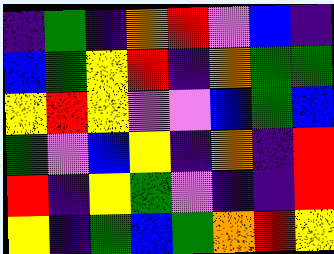[["indigo", "green", "indigo", "orange", "red", "violet", "blue", "indigo"], ["blue", "green", "yellow", "red", "indigo", "orange", "green", "green"], ["yellow", "red", "yellow", "violet", "violet", "blue", "green", "blue"], ["green", "violet", "blue", "yellow", "indigo", "orange", "indigo", "red"], ["red", "indigo", "yellow", "green", "violet", "indigo", "indigo", "red"], ["yellow", "indigo", "green", "blue", "green", "orange", "red", "yellow"]]